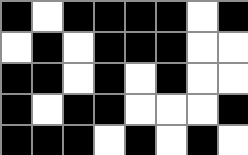[["black", "white", "black", "black", "black", "black", "white", "black"], ["white", "black", "white", "black", "black", "black", "white", "white"], ["black", "black", "white", "black", "white", "black", "white", "white"], ["black", "white", "black", "black", "white", "white", "white", "black"], ["black", "black", "black", "white", "black", "white", "black", "white"]]